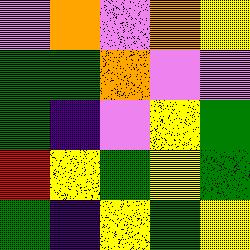[["violet", "orange", "violet", "orange", "yellow"], ["green", "green", "orange", "violet", "violet"], ["green", "indigo", "violet", "yellow", "green"], ["red", "yellow", "green", "yellow", "green"], ["green", "indigo", "yellow", "green", "yellow"]]